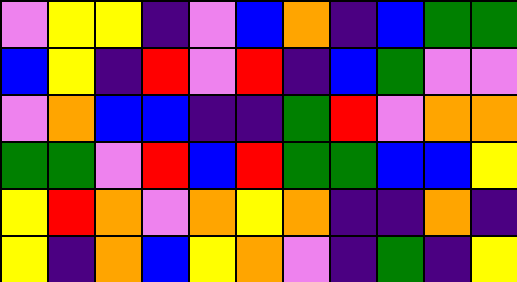[["violet", "yellow", "yellow", "indigo", "violet", "blue", "orange", "indigo", "blue", "green", "green"], ["blue", "yellow", "indigo", "red", "violet", "red", "indigo", "blue", "green", "violet", "violet"], ["violet", "orange", "blue", "blue", "indigo", "indigo", "green", "red", "violet", "orange", "orange"], ["green", "green", "violet", "red", "blue", "red", "green", "green", "blue", "blue", "yellow"], ["yellow", "red", "orange", "violet", "orange", "yellow", "orange", "indigo", "indigo", "orange", "indigo"], ["yellow", "indigo", "orange", "blue", "yellow", "orange", "violet", "indigo", "green", "indigo", "yellow"]]